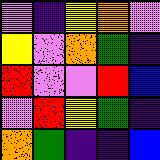[["violet", "indigo", "yellow", "orange", "violet"], ["yellow", "violet", "orange", "green", "indigo"], ["red", "violet", "violet", "red", "blue"], ["violet", "red", "yellow", "green", "indigo"], ["orange", "green", "indigo", "indigo", "blue"]]